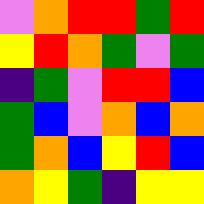[["violet", "orange", "red", "red", "green", "red"], ["yellow", "red", "orange", "green", "violet", "green"], ["indigo", "green", "violet", "red", "red", "blue"], ["green", "blue", "violet", "orange", "blue", "orange"], ["green", "orange", "blue", "yellow", "red", "blue"], ["orange", "yellow", "green", "indigo", "yellow", "yellow"]]